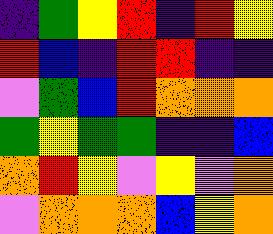[["indigo", "green", "yellow", "red", "indigo", "red", "yellow"], ["red", "blue", "indigo", "red", "red", "indigo", "indigo"], ["violet", "green", "blue", "red", "orange", "orange", "orange"], ["green", "yellow", "green", "green", "indigo", "indigo", "blue"], ["orange", "red", "yellow", "violet", "yellow", "violet", "orange"], ["violet", "orange", "orange", "orange", "blue", "yellow", "orange"]]